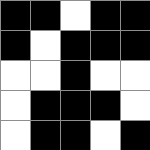[["black", "black", "white", "black", "black"], ["black", "white", "black", "black", "black"], ["white", "white", "black", "white", "white"], ["white", "black", "black", "black", "white"], ["white", "black", "black", "white", "black"]]